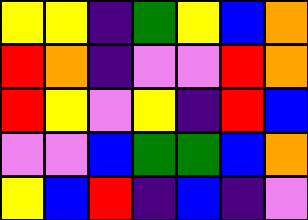[["yellow", "yellow", "indigo", "green", "yellow", "blue", "orange"], ["red", "orange", "indigo", "violet", "violet", "red", "orange"], ["red", "yellow", "violet", "yellow", "indigo", "red", "blue"], ["violet", "violet", "blue", "green", "green", "blue", "orange"], ["yellow", "blue", "red", "indigo", "blue", "indigo", "violet"]]